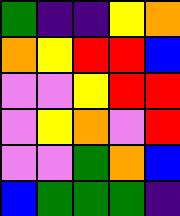[["green", "indigo", "indigo", "yellow", "orange"], ["orange", "yellow", "red", "red", "blue"], ["violet", "violet", "yellow", "red", "red"], ["violet", "yellow", "orange", "violet", "red"], ["violet", "violet", "green", "orange", "blue"], ["blue", "green", "green", "green", "indigo"]]